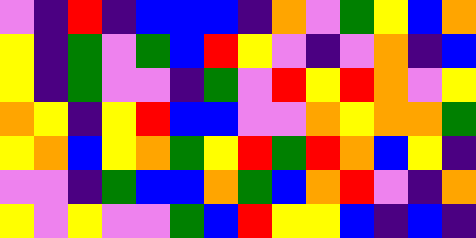[["violet", "indigo", "red", "indigo", "blue", "blue", "blue", "indigo", "orange", "violet", "green", "yellow", "blue", "orange"], ["yellow", "indigo", "green", "violet", "green", "blue", "red", "yellow", "violet", "indigo", "violet", "orange", "indigo", "blue"], ["yellow", "indigo", "green", "violet", "violet", "indigo", "green", "violet", "red", "yellow", "red", "orange", "violet", "yellow"], ["orange", "yellow", "indigo", "yellow", "red", "blue", "blue", "violet", "violet", "orange", "yellow", "orange", "orange", "green"], ["yellow", "orange", "blue", "yellow", "orange", "green", "yellow", "red", "green", "red", "orange", "blue", "yellow", "indigo"], ["violet", "violet", "indigo", "green", "blue", "blue", "orange", "green", "blue", "orange", "red", "violet", "indigo", "orange"], ["yellow", "violet", "yellow", "violet", "violet", "green", "blue", "red", "yellow", "yellow", "blue", "indigo", "blue", "indigo"]]